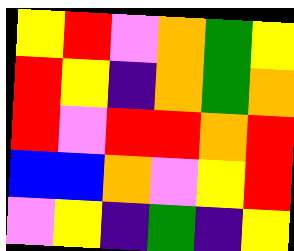[["yellow", "red", "violet", "orange", "green", "yellow"], ["red", "yellow", "indigo", "orange", "green", "orange"], ["red", "violet", "red", "red", "orange", "red"], ["blue", "blue", "orange", "violet", "yellow", "red"], ["violet", "yellow", "indigo", "green", "indigo", "yellow"]]